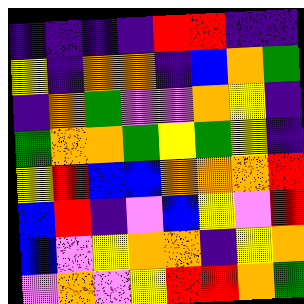[["indigo", "indigo", "indigo", "indigo", "red", "red", "indigo", "indigo"], ["yellow", "indigo", "orange", "orange", "indigo", "blue", "orange", "green"], ["indigo", "orange", "green", "violet", "violet", "orange", "yellow", "indigo"], ["green", "orange", "orange", "green", "yellow", "green", "yellow", "indigo"], ["yellow", "red", "blue", "blue", "orange", "orange", "orange", "red"], ["blue", "red", "indigo", "violet", "blue", "yellow", "violet", "red"], ["blue", "violet", "yellow", "orange", "orange", "indigo", "yellow", "orange"], ["violet", "orange", "violet", "yellow", "red", "red", "orange", "green"]]